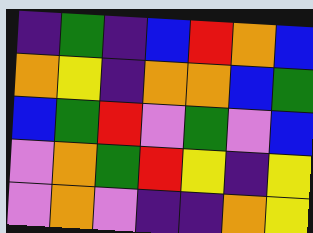[["indigo", "green", "indigo", "blue", "red", "orange", "blue"], ["orange", "yellow", "indigo", "orange", "orange", "blue", "green"], ["blue", "green", "red", "violet", "green", "violet", "blue"], ["violet", "orange", "green", "red", "yellow", "indigo", "yellow"], ["violet", "orange", "violet", "indigo", "indigo", "orange", "yellow"]]